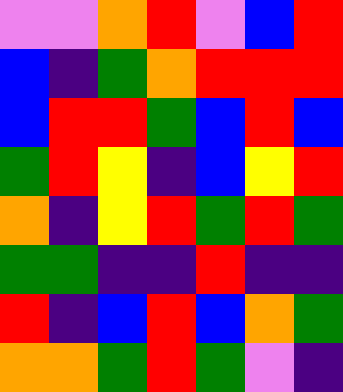[["violet", "violet", "orange", "red", "violet", "blue", "red"], ["blue", "indigo", "green", "orange", "red", "red", "red"], ["blue", "red", "red", "green", "blue", "red", "blue"], ["green", "red", "yellow", "indigo", "blue", "yellow", "red"], ["orange", "indigo", "yellow", "red", "green", "red", "green"], ["green", "green", "indigo", "indigo", "red", "indigo", "indigo"], ["red", "indigo", "blue", "red", "blue", "orange", "green"], ["orange", "orange", "green", "red", "green", "violet", "indigo"]]